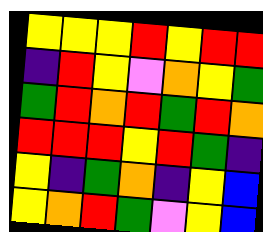[["yellow", "yellow", "yellow", "red", "yellow", "red", "red"], ["indigo", "red", "yellow", "violet", "orange", "yellow", "green"], ["green", "red", "orange", "red", "green", "red", "orange"], ["red", "red", "red", "yellow", "red", "green", "indigo"], ["yellow", "indigo", "green", "orange", "indigo", "yellow", "blue"], ["yellow", "orange", "red", "green", "violet", "yellow", "blue"]]